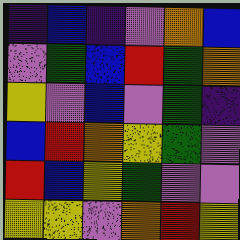[["indigo", "blue", "indigo", "violet", "orange", "blue"], ["violet", "green", "blue", "red", "green", "orange"], ["yellow", "violet", "blue", "violet", "green", "indigo"], ["blue", "red", "orange", "yellow", "green", "violet"], ["red", "blue", "yellow", "green", "violet", "violet"], ["yellow", "yellow", "violet", "orange", "red", "yellow"]]